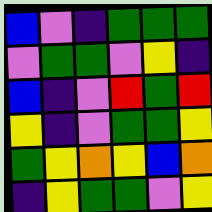[["blue", "violet", "indigo", "green", "green", "green"], ["violet", "green", "green", "violet", "yellow", "indigo"], ["blue", "indigo", "violet", "red", "green", "red"], ["yellow", "indigo", "violet", "green", "green", "yellow"], ["green", "yellow", "orange", "yellow", "blue", "orange"], ["indigo", "yellow", "green", "green", "violet", "yellow"]]